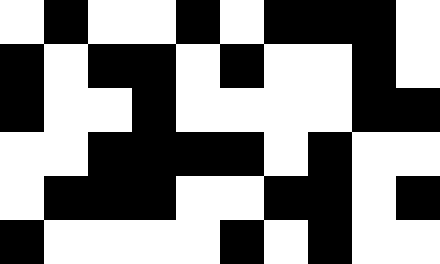[["white", "black", "white", "white", "black", "white", "black", "black", "black", "white"], ["black", "white", "black", "black", "white", "black", "white", "white", "black", "white"], ["black", "white", "white", "black", "white", "white", "white", "white", "black", "black"], ["white", "white", "black", "black", "black", "black", "white", "black", "white", "white"], ["white", "black", "black", "black", "white", "white", "black", "black", "white", "black"], ["black", "white", "white", "white", "white", "black", "white", "black", "white", "white"]]